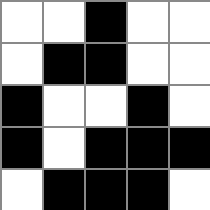[["white", "white", "black", "white", "white"], ["white", "black", "black", "white", "white"], ["black", "white", "white", "black", "white"], ["black", "white", "black", "black", "black"], ["white", "black", "black", "black", "white"]]